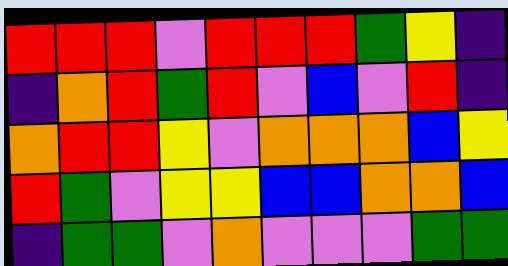[["red", "red", "red", "violet", "red", "red", "red", "green", "yellow", "indigo"], ["indigo", "orange", "red", "green", "red", "violet", "blue", "violet", "red", "indigo"], ["orange", "red", "red", "yellow", "violet", "orange", "orange", "orange", "blue", "yellow"], ["red", "green", "violet", "yellow", "yellow", "blue", "blue", "orange", "orange", "blue"], ["indigo", "green", "green", "violet", "orange", "violet", "violet", "violet", "green", "green"]]